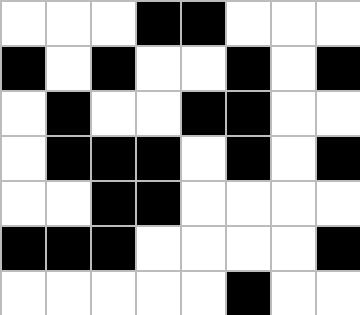[["white", "white", "white", "black", "black", "white", "white", "white"], ["black", "white", "black", "white", "white", "black", "white", "black"], ["white", "black", "white", "white", "black", "black", "white", "white"], ["white", "black", "black", "black", "white", "black", "white", "black"], ["white", "white", "black", "black", "white", "white", "white", "white"], ["black", "black", "black", "white", "white", "white", "white", "black"], ["white", "white", "white", "white", "white", "black", "white", "white"]]